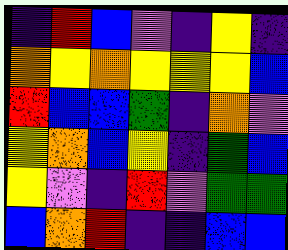[["indigo", "red", "blue", "violet", "indigo", "yellow", "indigo"], ["orange", "yellow", "orange", "yellow", "yellow", "yellow", "blue"], ["red", "blue", "blue", "green", "indigo", "orange", "violet"], ["yellow", "orange", "blue", "yellow", "indigo", "green", "blue"], ["yellow", "violet", "indigo", "red", "violet", "green", "green"], ["blue", "orange", "red", "indigo", "indigo", "blue", "blue"]]